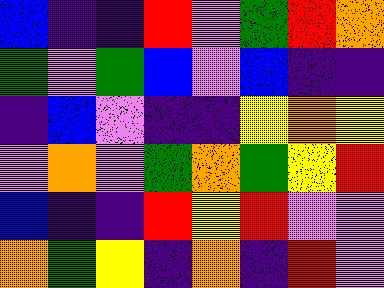[["blue", "indigo", "indigo", "red", "violet", "green", "red", "orange"], ["green", "violet", "green", "blue", "violet", "blue", "indigo", "indigo"], ["indigo", "blue", "violet", "indigo", "indigo", "yellow", "orange", "yellow"], ["violet", "orange", "violet", "green", "orange", "green", "yellow", "red"], ["blue", "indigo", "indigo", "red", "yellow", "red", "violet", "violet"], ["orange", "green", "yellow", "indigo", "orange", "indigo", "red", "violet"]]